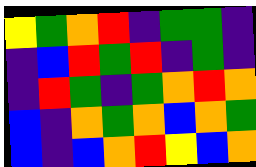[["yellow", "green", "orange", "red", "indigo", "green", "green", "indigo"], ["indigo", "blue", "red", "green", "red", "indigo", "green", "indigo"], ["indigo", "red", "green", "indigo", "green", "orange", "red", "orange"], ["blue", "indigo", "orange", "green", "orange", "blue", "orange", "green"], ["blue", "indigo", "blue", "orange", "red", "yellow", "blue", "orange"]]